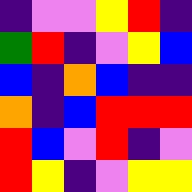[["indigo", "violet", "violet", "yellow", "red", "indigo"], ["green", "red", "indigo", "violet", "yellow", "blue"], ["blue", "indigo", "orange", "blue", "indigo", "indigo"], ["orange", "indigo", "blue", "red", "red", "red"], ["red", "blue", "violet", "red", "indigo", "violet"], ["red", "yellow", "indigo", "violet", "yellow", "yellow"]]